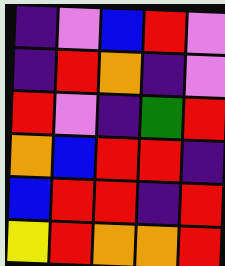[["indigo", "violet", "blue", "red", "violet"], ["indigo", "red", "orange", "indigo", "violet"], ["red", "violet", "indigo", "green", "red"], ["orange", "blue", "red", "red", "indigo"], ["blue", "red", "red", "indigo", "red"], ["yellow", "red", "orange", "orange", "red"]]